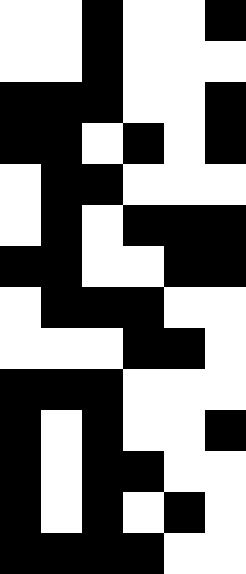[["white", "white", "black", "white", "white", "black"], ["white", "white", "black", "white", "white", "white"], ["black", "black", "black", "white", "white", "black"], ["black", "black", "white", "black", "white", "black"], ["white", "black", "black", "white", "white", "white"], ["white", "black", "white", "black", "black", "black"], ["black", "black", "white", "white", "black", "black"], ["white", "black", "black", "black", "white", "white"], ["white", "white", "white", "black", "black", "white"], ["black", "black", "black", "white", "white", "white"], ["black", "white", "black", "white", "white", "black"], ["black", "white", "black", "black", "white", "white"], ["black", "white", "black", "white", "black", "white"], ["black", "black", "black", "black", "white", "white"]]